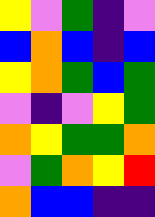[["yellow", "violet", "green", "indigo", "violet"], ["blue", "orange", "blue", "indigo", "blue"], ["yellow", "orange", "green", "blue", "green"], ["violet", "indigo", "violet", "yellow", "green"], ["orange", "yellow", "green", "green", "orange"], ["violet", "green", "orange", "yellow", "red"], ["orange", "blue", "blue", "indigo", "indigo"]]